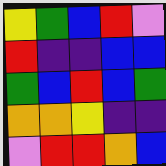[["yellow", "green", "blue", "red", "violet"], ["red", "indigo", "indigo", "blue", "blue"], ["green", "blue", "red", "blue", "green"], ["orange", "orange", "yellow", "indigo", "indigo"], ["violet", "red", "red", "orange", "blue"]]